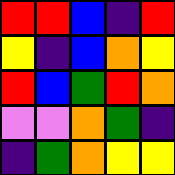[["red", "red", "blue", "indigo", "red"], ["yellow", "indigo", "blue", "orange", "yellow"], ["red", "blue", "green", "red", "orange"], ["violet", "violet", "orange", "green", "indigo"], ["indigo", "green", "orange", "yellow", "yellow"]]